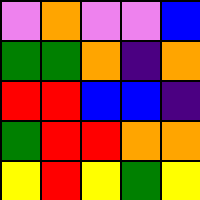[["violet", "orange", "violet", "violet", "blue"], ["green", "green", "orange", "indigo", "orange"], ["red", "red", "blue", "blue", "indigo"], ["green", "red", "red", "orange", "orange"], ["yellow", "red", "yellow", "green", "yellow"]]